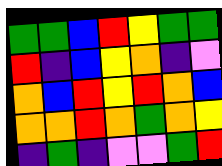[["green", "green", "blue", "red", "yellow", "green", "green"], ["red", "indigo", "blue", "yellow", "orange", "indigo", "violet"], ["orange", "blue", "red", "yellow", "red", "orange", "blue"], ["orange", "orange", "red", "orange", "green", "orange", "yellow"], ["indigo", "green", "indigo", "violet", "violet", "green", "red"]]